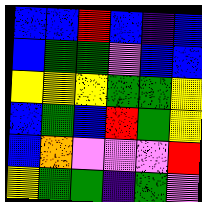[["blue", "blue", "red", "blue", "indigo", "blue"], ["blue", "green", "green", "violet", "blue", "blue"], ["yellow", "yellow", "yellow", "green", "green", "yellow"], ["blue", "green", "blue", "red", "green", "yellow"], ["blue", "orange", "violet", "violet", "violet", "red"], ["yellow", "green", "green", "indigo", "green", "violet"]]